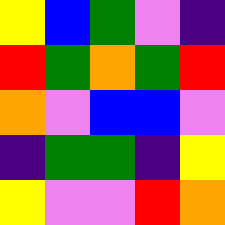[["yellow", "blue", "green", "violet", "indigo"], ["red", "green", "orange", "green", "red"], ["orange", "violet", "blue", "blue", "violet"], ["indigo", "green", "green", "indigo", "yellow"], ["yellow", "violet", "violet", "red", "orange"]]